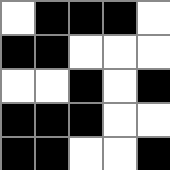[["white", "black", "black", "black", "white"], ["black", "black", "white", "white", "white"], ["white", "white", "black", "white", "black"], ["black", "black", "black", "white", "white"], ["black", "black", "white", "white", "black"]]